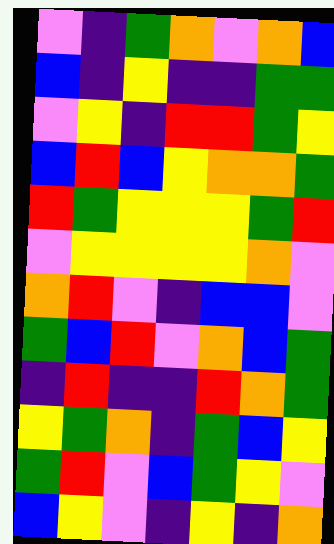[["violet", "indigo", "green", "orange", "violet", "orange", "blue"], ["blue", "indigo", "yellow", "indigo", "indigo", "green", "green"], ["violet", "yellow", "indigo", "red", "red", "green", "yellow"], ["blue", "red", "blue", "yellow", "orange", "orange", "green"], ["red", "green", "yellow", "yellow", "yellow", "green", "red"], ["violet", "yellow", "yellow", "yellow", "yellow", "orange", "violet"], ["orange", "red", "violet", "indigo", "blue", "blue", "violet"], ["green", "blue", "red", "violet", "orange", "blue", "green"], ["indigo", "red", "indigo", "indigo", "red", "orange", "green"], ["yellow", "green", "orange", "indigo", "green", "blue", "yellow"], ["green", "red", "violet", "blue", "green", "yellow", "violet"], ["blue", "yellow", "violet", "indigo", "yellow", "indigo", "orange"]]